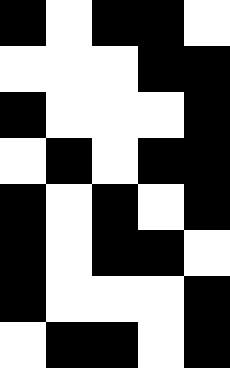[["black", "white", "black", "black", "white"], ["white", "white", "white", "black", "black"], ["black", "white", "white", "white", "black"], ["white", "black", "white", "black", "black"], ["black", "white", "black", "white", "black"], ["black", "white", "black", "black", "white"], ["black", "white", "white", "white", "black"], ["white", "black", "black", "white", "black"]]